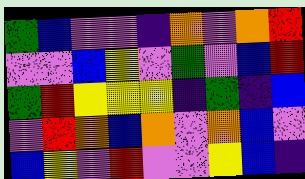[["green", "blue", "violet", "violet", "indigo", "orange", "violet", "orange", "red"], ["violet", "violet", "blue", "yellow", "violet", "green", "violet", "blue", "red"], ["green", "red", "yellow", "yellow", "yellow", "indigo", "green", "indigo", "blue"], ["violet", "red", "orange", "blue", "orange", "violet", "orange", "blue", "violet"], ["blue", "yellow", "violet", "red", "violet", "violet", "yellow", "blue", "indigo"]]